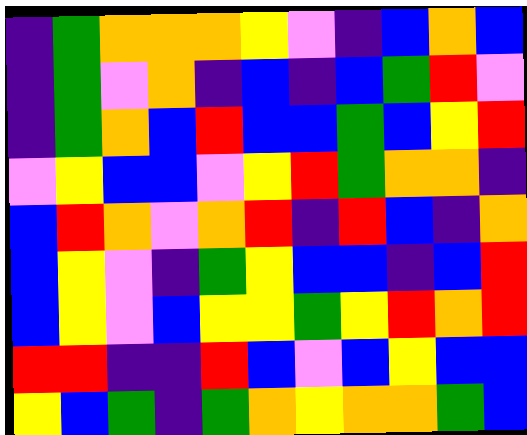[["indigo", "green", "orange", "orange", "orange", "yellow", "violet", "indigo", "blue", "orange", "blue"], ["indigo", "green", "violet", "orange", "indigo", "blue", "indigo", "blue", "green", "red", "violet"], ["indigo", "green", "orange", "blue", "red", "blue", "blue", "green", "blue", "yellow", "red"], ["violet", "yellow", "blue", "blue", "violet", "yellow", "red", "green", "orange", "orange", "indigo"], ["blue", "red", "orange", "violet", "orange", "red", "indigo", "red", "blue", "indigo", "orange"], ["blue", "yellow", "violet", "indigo", "green", "yellow", "blue", "blue", "indigo", "blue", "red"], ["blue", "yellow", "violet", "blue", "yellow", "yellow", "green", "yellow", "red", "orange", "red"], ["red", "red", "indigo", "indigo", "red", "blue", "violet", "blue", "yellow", "blue", "blue"], ["yellow", "blue", "green", "indigo", "green", "orange", "yellow", "orange", "orange", "green", "blue"]]